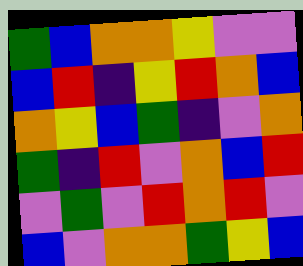[["green", "blue", "orange", "orange", "yellow", "violet", "violet"], ["blue", "red", "indigo", "yellow", "red", "orange", "blue"], ["orange", "yellow", "blue", "green", "indigo", "violet", "orange"], ["green", "indigo", "red", "violet", "orange", "blue", "red"], ["violet", "green", "violet", "red", "orange", "red", "violet"], ["blue", "violet", "orange", "orange", "green", "yellow", "blue"]]